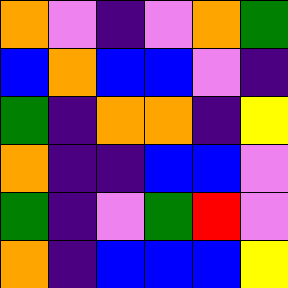[["orange", "violet", "indigo", "violet", "orange", "green"], ["blue", "orange", "blue", "blue", "violet", "indigo"], ["green", "indigo", "orange", "orange", "indigo", "yellow"], ["orange", "indigo", "indigo", "blue", "blue", "violet"], ["green", "indigo", "violet", "green", "red", "violet"], ["orange", "indigo", "blue", "blue", "blue", "yellow"]]